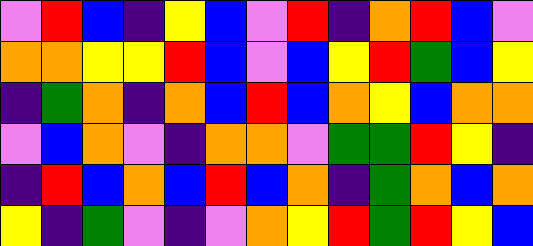[["violet", "red", "blue", "indigo", "yellow", "blue", "violet", "red", "indigo", "orange", "red", "blue", "violet"], ["orange", "orange", "yellow", "yellow", "red", "blue", "violet", "blue", "yellow", "red", "green", "blue", "yellow"], ["indigo", "green", "orange", "indigo", "orange", "blue", "red", "blue", "orange", "yellow", "blue", "orange", "orange"], ["violet", "blue", "orange", "violet", "indigo", "orange", "orange", "violet", "green", "green", "red", "yellow", "indigo"], ["indigo", "red", "blue", "orange", "blue", "red", "blue", "orange", "indigo", "green", "orange", "blue", "orange"], ["yellow", "indigo", "green", "violet", "indigo", "violet", "orange", "yellow", "red", "green", "red", "yellow", "blue"]]